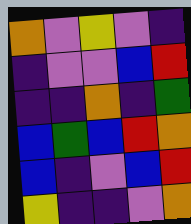[["orange", "violet", "yellow", "violet", "indigo"], ["indigo", "violet", "violet", "blue", "red"], ["indigo", "indigo", "orange", "indigo", "green"], ["blue", "green", "blue", "red", "orange"], ["blue", "indigo", "violet", "blue", "red"], ["yellow", "indigo", "indigo", "violet", "orange"]]